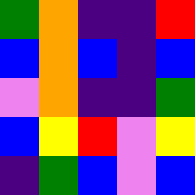[["green", "orange", "indigo", "indigo", "red"], ["blue", "orange", "blue", "indigo", "blue"], ["violet", "orange", "indigo", "indigo", "green"], ["blue", "yellow", "red", "violet", "yellow"], ["indigo", "green", "blue", "violet", "blue"]]